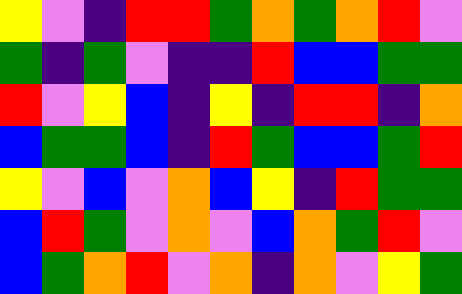[["yellow", "violet", "indigo", "red", "red", "green", "orange", "green", "orange", "red", "violet"], ["green", "indigo", "green", "violet", "indigo", "indigo", "red", "blue", "blue", "green", "green"], ["red", "violet", "yellow", "blue", "indigo", "yellow", "indigo", "red", "red", "indigo", "orange"], ["blue", "green", "green", "blue", "indigo", "red", "green", "blue", "blue", "green", "red"], ["yellow", "violet", "blue", "violet", "orange", "blue", "yellow", "indigo", "red", "green", "green"], ["blue", "red", "green", "violet", "orange", "violet", "blue", "orange", "green", "red", "violet"], ["blue", "green", "orange", "red", "violet", "orange", "indigo", "orange", "violet", "yellow", "green"]]